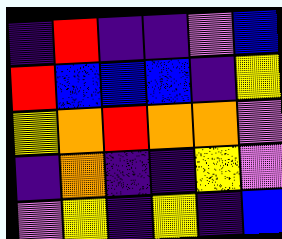[["indigo", "red", "indigo", "indigo", "violet", "blue"], ["red", "blue", "blue", "blue", "indigo", "yellow"], ["yellow", "orange", "red", "orange", "orange", "violet"], ["indigo", "orange", "indigo", "indigo", "yellow", "violet"], ["violet", "yellow", "indigo", "yellow", "indigo", "blue"]]